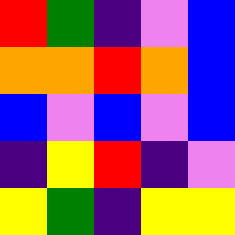[["red", "green", "indigo", "violet", "blue"], ["orange", "orange", "red", "orange", "blue"], ["blue", "violet", "blue", "violet", "blue"], ["indigo", "yellow", "red", "indigo", "violet"], ["yellow", "green", "indigo", "yellow", "yellow"]]